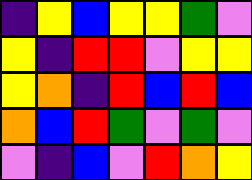[["indigo", "yellow", "blue", "yellow", "yellow", "green", "violet"], ["yellow", "indigo", "red", "red", "violet", "yellow", "yellow"], ["yellow", "orange", "indigo", "red", "blue", "red", "blue"], ["orange", "blue", "red", "green", "violet", "green", "violet"], ["violet", "indigo", "blue", "violet", "red", "orange", "yellow"]]